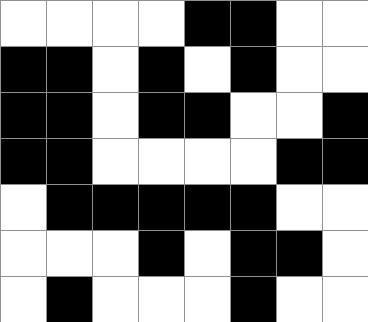[["white", "white", "white", "white", "black", "black", "white", "white"], ["black", "black", "white", "black", "white", "black", "white", "white"], ["black", "black", "white", "black", "black", "white", "white", "black"], ["black", "black", "white", "white", "white", "white", "black", "black"], ["white", "black", "black", "black", "black", "black", "white", "white"], ["white", "white", "white", "black", "white", "black", "black", "white"], ["white", "black", "white", "white", "white", "black", "white", "white"]]